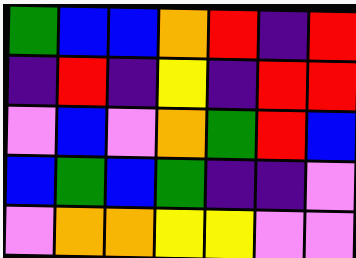[["green", "blue", "blue", "orange", "red", "indigo", "red"], ["indigo", "red", "indigo", "yellow", "indigo", "red", "red"], ["violet", "blue", "violet", "orange", "green", "red", "blue"], ["blue", "green", "blue", "green", "indigo", "indigo", "violet"], ["violet", "orange", "orange", "yellow", "yellow", "violet", "violet"]]